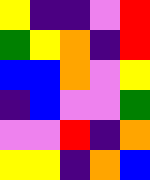[["yellow", "indigo", "indigo", "violet", "red"], ["green", "yellow", "orange", "indigo", "red"], ["blue", "blue", "orange", "violet", "yellow"], ["indigo", "blue", "violet", "violet", "green"], ["violet", "violet", "red", "indigo", "orange"], ["yellow", "yellow", "indigo", "orange", "blue"]]